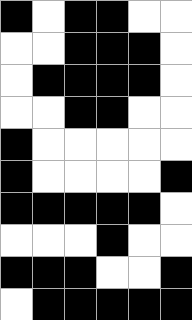[["black", "white", "black", "black", "white", "white"], ["white", "white", "black", "black", "black", "white"], ["white", "black", "black", "black", "black", "white"], ["white", "white", "black", "black", "white", "white"], ["black", "white", "white", "white", "white", "white"], ["black", "white", "white", "white", "white", "black"], ["black", "black", "black", "black", "black", "white"], ["white", "white", "white", "black", "white", "white"], ["black", "black", "black", "white", "white", "black"], ["white", "black", "black", "black", "black", "black"]]